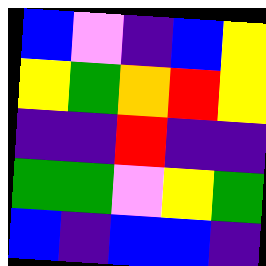[["blue", "violet", "indigo", "blue", "yellow"], ["yellow", "green", "orange", "red", "yellow"], ["indigo", "indigo", "red", "indigo", "indigo"], ["green", "green", "violet", "yellow", "green"], ["blue", "indigo", "blue", "blue", "indigo"]]